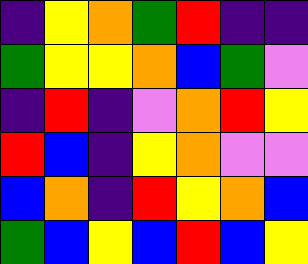[["indigo", "yellow", "orange", "green", "red", "indigo", "indigo"], ["green", "yellow", "yellow", "orange", "blue", "green", "violet"], ["indigo", "red", "indigo", "violet", "orange", "red", "yellow"], ["red", "blue", "indigo", "yellow", "orange", "violet", "violet"], ["blue", "orange", "indigo", "red", "yellow", "orange", "blue"], ["green", "blue", "yellow", "blue", "red", "blue", "yellow"]]